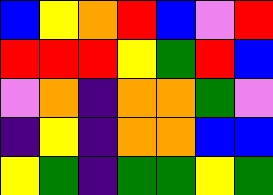[["blue", "yellow", "orange", "red", "blue", "violet", "red"], ["red", "red", "red", "yellow", "green", "red", "blue"], ["violet", "orange", "indigo", "orange", "orange", "green", "violet"], ["indigo", "yellow", "indigo", "orange", "orange", "blue", "blue"], ["yellow", "green", "indigo", "green", "green", "yellow", "green"]]